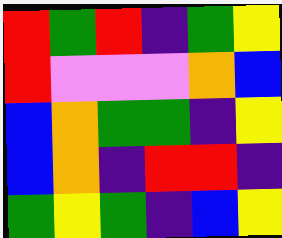[["red", "green", "red", "indigo", "green", "yellow"], ["red", "violet", "violet", "violet", "orange", "blue"], ["blue", "orange", "green", "green", "indigo", "yellow"], ["blue", "orange", "indigo", "red", "red", "indigo"], ["green", "yellow", "green", "indigo", "blue", "yellow"]]